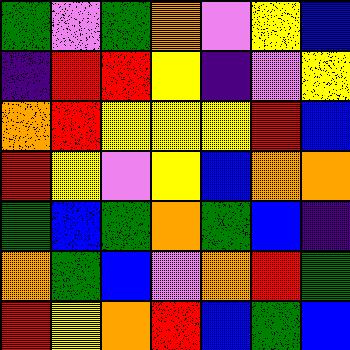[["green", "violet", "green", "orange", "violet", "yellow", "blue"], ["indigo", "red", "red", "yellow", "indigo", "violet", "yellow"], ["orange", "red", "yellow", "yellow", "yellow", "red", "blue"], ["red", "yellow", "violet", "yellow", "blue", "orange", "orange"], ["green", "blue", "green", "orange", "green", "blue", "indigo"], ["orange", "green", "blue", "violet", "orange", "red", "green"], ["red", "yellow", "orange", "red", "blue", "green", "blue"]]